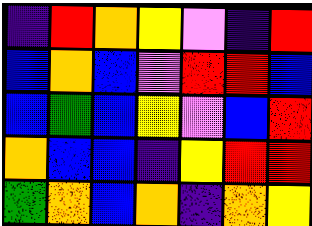[["indigo", "red", "orange", "yellow", "violet", "indigo", "red"], ["blue", "orange", "blue", "violet", "red", "red", "blue"], ["blue", "green", "blue", "yellow", "violet", "blue", "red"], ["orange", "blue", "blue", "indigo", "yellow", "red", "red"], ["green", "orange", "blue", "orange", "indigo", "orange", "yellow"]]